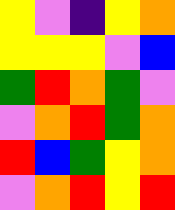[["yellow", "violet", "indigo", "yellow", "orange"], ["yellow", "yellow", "yellow", "violet", "blue"], ["green", "red", "orange", "green", "violet"], ["violet", "orange", "red", "green", "orange"], ["red", "blue", "green", "yellow", "orange"], ["violet", "orange", "red", "yellow", "red"]]